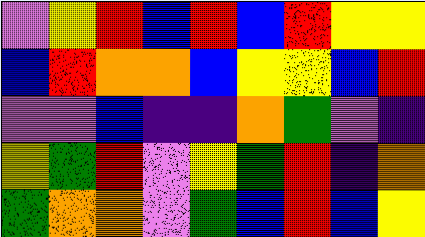[["violet", "yellow", "red", "blue", "red", "blue", "red", "yellow", "yellow"], ["blue", "red", "orange", "orange", "blue", "yellow", "yellow", "blue", "red"], ["violet", "violet", "blue", "indigo", "indigo", "orange", "green", "violet", "indigo"], ["yellow", "green", "red", "violet", "yellow", "green", "red", "indigo", "orange"], ["green", "orange", "orange", "violet", "green", "blue", "red", "blue", "yellow"]]